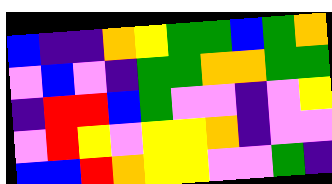[["blue", "indigo", "indigo", "orange", "yellow", "green", "green", "blue", "green", "orange"], ["violet", "blue", "violet", "indigo", "green", "green", "orange", "orange", "green", "green"], ["indigo", "red", "red", "blue", "green", "violet", "violet", "indigo", "violet", "yellow"], ["violet", "red", "yellow", "violet", "yellow", "yellow", "orange", "indigo", "violet", "violet"], ["blue", "blue", "red", "orange", "yellow", "yellow", "violet", "violet", "green", "indigo"]]